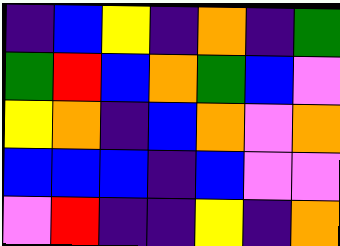[["indigo", "blue", "yellow", "indigo", "orange", "indigo", "green"], ["green", "red", "blue", "orange", "green", "blue", "violet"], ["yellow", "orange", "indigo", "blue", "orange", "violet", "orange"], ["blue", "blue", "blue", "indigo", "blue", "violet", "violet"], ["violet", "red", "indigo", "indigo", "yellow", "indigo", "orange"]]